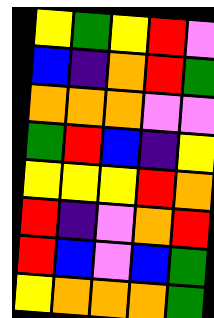[["yellow", "green", "yellow", "red", "violet"], ["blue", "indigo", "orange", "red", "green"], ["orange", "orange", "orange", "violet", "violet"], ["green", "red", "blue", "indigo", "yellow"], ["yellow", "yellow", "yellow", "red", "orange"], ["red", "indigo", "violet", "orange", "red"], ["red", "blue", "violet", "blue", "green"], ["yellow", "orange", "orange", "orange", "green"]]